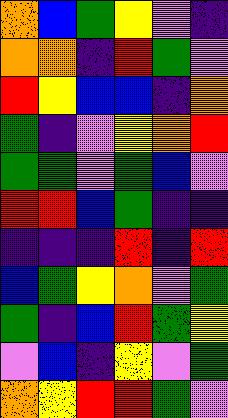[["orange", "blue", "green", "yellow", "violet", "indigo"], ["orange", "orange", "indigo", "red", "green", "violet"], ["red", "yellow", "blue", "blue", "indigo", "orange"], ["green", "indigo", "violet", "yellow", "orange", "red"], ["green", "green", "violet", "green", "blue", "violet"], ["red", "red", "blue", "green", "indigo", "indigo"], ["indigo", "indigo", "indigo", "red", "indigo", "red"], ["blue", "green", "yellow", "orange", "violet", "green"], ["green", "indigo", "blue", "red", "green", "yellow"], ["violet", "blue", "indigo", "yellow", "violet", "green"], ["orange", "yellow", "red", "red", "green", "violet"]]